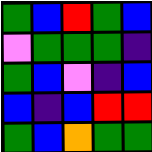[["green", "blue", "red", "green", "blue"], ["violet", "green", "green", "green", "indigo"], ["green", "blue", "violet", "indigo", "blue"], ["blue", "indigo", "blue", "red", "red"], ["green", "blue", "orange", "green", "green"]]